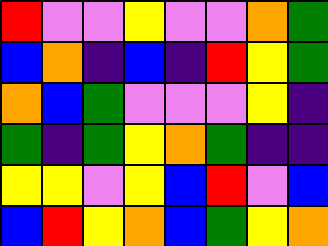[["red", "violet", "violet", "yellow", "violet", "violet", "orange", "green"], ["blue", "orange", "indigo", "blue", "indigo", "red", "yellow", "green"], ["orange", "blue", "green", "violet", "violet", "violet", "yellow", "indigo"], ["green", "indigo", "green", "yellow", "orange", "green", "indigo", "indigo"], ["yellow", "yellow", "violet", "yellow", "blue", "red", "violet", "blue"], ["blue", "red", "yellow", "orange", "blue", "green", "yellow", "orange"]]